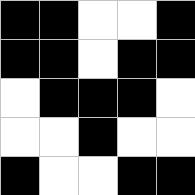[["black", "black", "white", "white", "black"], ["black", "black", "white", "black", "black"], ["white", "black", "black", "black", "white"], ["white", "white", "black", "white", "white"], ["black", "white", "white", "black", "black"]]